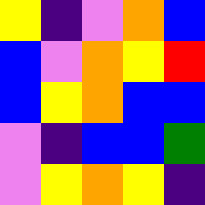[["yellow", "indigo", "violet", "orange", "blue"], ["blue", "violet", "orange", "yellow", "red"], ["blue", "yellow", "orange", "blue", "blue"], ["violet", "indigo", "blue", "blue", "green"], ["violet", "yellow", "orange", "yellow", "indigo"]]